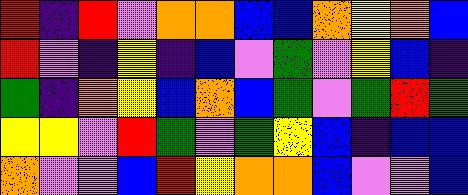[["red", "indigo", "red", "violet", "orange", "orange", "blue", "blue", "orange", "yellow", "orange", "blue"], ["red", "violet", "indigo", "yellow", "indigo", "blue", "violet", "green", "violet", "yellow", "blue", "indigo"], ["green", "indigo", "orange", "yellow", "blue", "orange", "blue", "green", "violet", "green", "red", "green"], ["yellow", "yellow", "violet", "red", "green", "violet", "green", "yellow", "blue", "indigo", "blue", "blue"], ["orange", "violet", "violet", "blue", "red", "yellow", "orange", "orange", "blue", "violet", "violet", "blue"]]